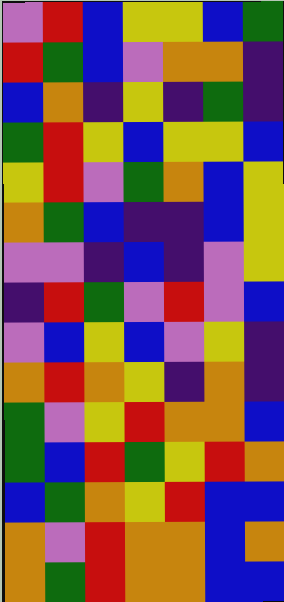[["violet", "red", "blue", "yellow", "yellow", "blue", "green"], ["red", "green", "blue", "violet", "orange", "orange", "indigo"], ["blue", "orange", "indigo", "yellow", "indigo", "green", "indigo"], ["green", "red", "yellow", "blue", "yellow", "yellow", "blue"], ["yellow", "red", "violet", "green", "orange", "blue", "yellow"], ["orange", "green", "blue", "indigo", "indigo", "blue", "yellow"], ["violet", "violet", "indigo", "blue", "indigo", "violet", "yellow"], ["indigo", "red", "green", "violet", "red", "violet", "blue"], ["violet", "blue", "yellow", "blue", "violet", "yellow", "indigo"], ["orange", "red", "orange", "yellow", "indigo", "orange", "indigo"], ["green", "violet", "yellow", "red", "orange", "orange", "blue"], ["green", "blue", "red", "green", "yellow", "red", "orange"], ["blue", "green", "orange", "yellow", "red", "blue", "blue"], ["orange", "violet", "red", "orange", "orange", "blue", "orange"], ["orange", "green", "red", "orange", "orange", "blue", "blue"]]